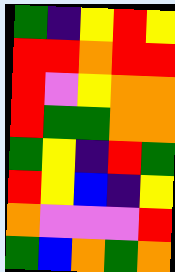[["green", "indigo", "yellow", "red", "yellow"], ["red", "red", "orange", "red", "red"], ["red", "violet", "yellow", "orange", "orange"], ["red", "green", "green", "orange", "orange"], ["green", "yellow", "indigo", "red", "green"], ["red", "yellow", "blue", "indigo", "yellow"], ["orange", "violet", "violet", "violet", "red"], ["green", "blue", "orange", "green", "orange"]]